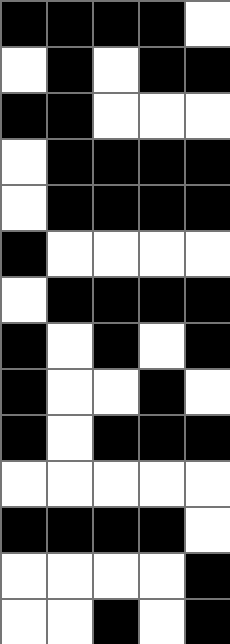[["black", "black", "black", "black", "white"], ["white", "black", "white", "black", "black"], ["black", "black", "white", "white", "white"], ["white", "black", "black", "black", "black"], ["white", "black", "black", "black", "black"], ["black", "white", "white", "white", "white"], ["white", "black", "black", "black", "black"], ["black", "white", "black", "white", "black"], ["black", "white", "white", "black", "white"], ["black", "white", "black", "black", "black"], ["white", "white", "white", "white", "white"], ["black", "black", "black", "black", "white"], ["white", "white", "white", "white", "black"], ["white", "white", "black", "white", "black"]]